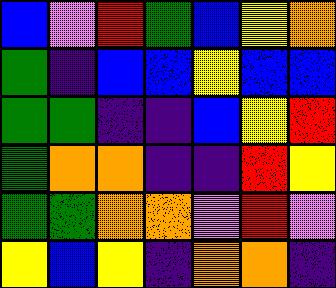[["blue", "violet", "red", "green", "blue", "yellow", "orange"], ["green", "indigo", "blue", "blue", "yellow", "blue", "blue"], ["green", "green", "indigo", "indigo", "blue", "yellow", "red"], ["green", "orange", "orange", "indigo", "indigo", "red", "yellow"], ["green", "green", "orange", "orange", "violet", "red", "violet"], ["yellow", "blue", "yellow", "indigo", "orange", "orange", "indigo"]]